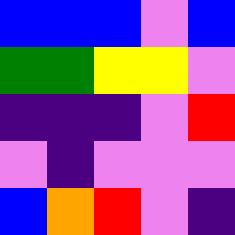[["blue", "blue", "blue", "violet", "blue"], ["green", "green", "yellow", "yellow", "violet"], ["indigo", "indigo", "indigo", "violet", "red"], ["violet", "indigo", "violet", "violet", "violet"], ["blue", "orange", "red", "violet", "indigo"]]